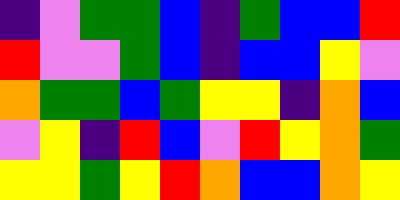[["indigo", "violet", "green", "green", "blue", "indigo", "green", "blue", "blue", "red"], ["red", "violet", "violet", "green", "blue", "indigo", "blue", "blue", "yellow", "violet"], ["orange", "green", "green", "blue", "green", "yellow", "yellow", "indigo", "orange", "blue"], ["violet", "yellow", "indigo", "red", "blue", "violet", "red", "yellow", "orange", "green"], ["yellow", "yellow", "green", "yellow", "red", "orange", "blue", "blue", "orange", "yellow"]]